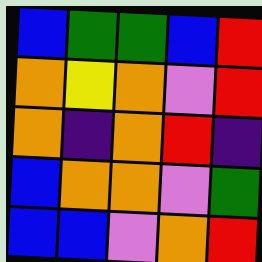[["blue", "green", "green", "blue", "red"], ["orange", "yellow", "orange", "violet", "red"], ["orange", "indigo", "orange", "red", "indigo"], ["blue", "orange", "orange", "violet", "green"], ["blue", "blue", "violet", "orange", "red"]]